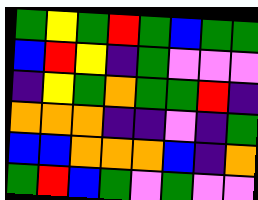[["green", "yellow", "green", "red", "green", "blue", "green", "green"], ["blue", "red", "yellow", "indigo", "green", "violet", "violet", "violet"], ["indigo", "yellow", "green", "orange", "green", "green", "red", "indigo"], ["orange", "orange", "orange", "indigo", "indigo", "violet", "indigo", "green"], ["blue", "blue", "orange", "orange", "orange", "blue", "indigo", "orange"], ["green", "red", "blue", "green", "violet", "green", "violet", "violet"]]